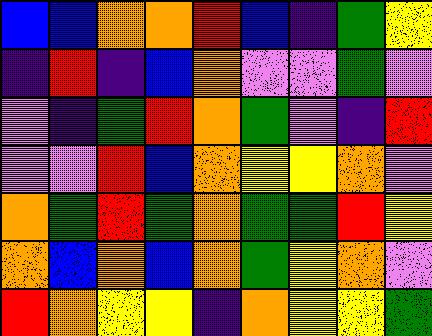[["blue", "blue", "orange", "orange", "red", "blue", "indigo", "green", "yellow"], ["indigo", "red", "indigo", "blue", "orange", "violet", "violet", "green", "violet"], ["violet", "indigo", "green", "red", "orange", "green", "violet", "indigo", "red"], ["violet", "violet", "red", "blue", "orange", "yellow", "yellow", "orange", "violet"], ["orange", "green", "red", "green", "orange", "green", "green", "red", "yellow"], ["orange", "blue", "orange", "blue", "orange", "green", "yellow", "orange", "violet"], ["red", "orange", "yellow", "yellow", "indigo", "orange", "yellow", "yellow", "green"]]